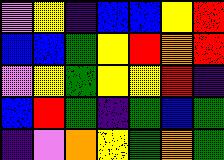[["violet", "yellow", "indigo", "blue", "blue", "yellow", "red"], ["blue", "blue", "green", "yellow", "red", "orange", "red"], ["violet", "yellow", "green", "yellow", "yellow", "red", "indigo"], ["blue", "red", "green", "indigo", "green", "blue", "green"], ["indigo", "violet", "orange", "yellow", "green", "orange", "green"]]